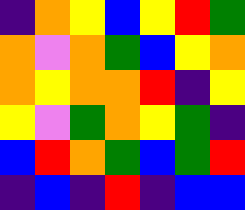[["indigo", "orange", "yellow", "blue", "yellow", "red", "green"], ["orange", "violet", "orange", "green", "blue", "yellow", "orange"], ["orange", "yellow", "orange", "orange", "red", "indigo", "yellow"], ["yellow", "violet", "green", "orange", "yellow", "green", "indigo"], ["blue", "red", "orange", "green", "blue", "green", "red"], ["indigo", "blue", "indigo", "red", "indigo", "blue", "blue"]]